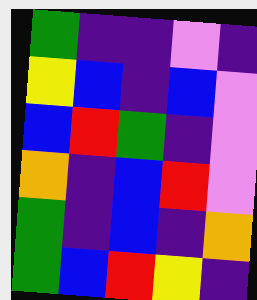[["green", "indigo", "indigo", "violet", "indigo"], ["yellow", "blue", "indigo", "blue", "violet"], ["blue", "red", "green", "indigo", "violet"], ["orange", "indigo", "blue", "red", "violet"], ["green", "indigo", "blue", "indigo", "orange"], ["green", "blue", "red", "yellow", "indigo"]]